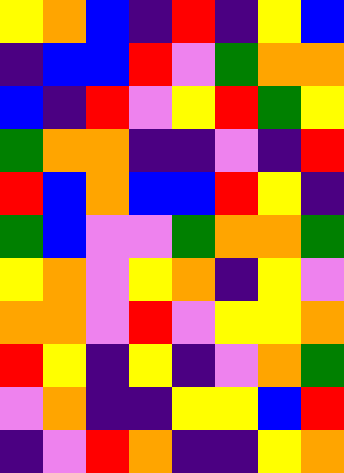[["yellow", "orange", "blue", "indigo", "red", "indigo", "yellow", "blue"], ["indigo", "blue", "blue", "red", "violet", "green", "orange", "orange"], ["blue", "indigo", "red", "violet", "yellow", "red", "green", "yellow"], ["green", "orange", "orange", "indigo", "indigo", "violet", "indigo", "red"], ["red", "blue", "orange", "blue", "blue", "red", "yellow", "indigo"], ["green", "blue", "violet", "violet", "green", "orange", "orange", "green"], ["yellow", "orange", "violet", "yellow", "orange", "indigo", "yellow", "violet"], ["orange", "orange", "violet", "red", "violet", "yellow", "yellow", "orange"], ["red", "yellow", "indigo", "yellow", "indigo", "violet", "orange", "green"], ["violet", "orange", "indigo", "indigo", "yellow", "yellow", "blue", "red"], ["indigo", "violet", "red", "orange", "indigo", "indigo", "yellow", "orange"]]